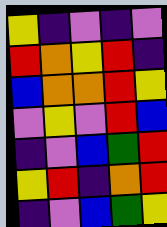[["yellow", "indigo", "violet", "indigo", "violet"], ["red", "orange", "yellow", "red", "indigo"], ["blue", "orange", "orange", "red", "yellow"], ["violet", "yellow", "violet", "red", "blue"], ["indigo", "violet", "blue", "green", "red"], ["yellow", "red", "indigo", "orange", "red"], ["indigo", "violet", "blue", "green", "yellow"]]